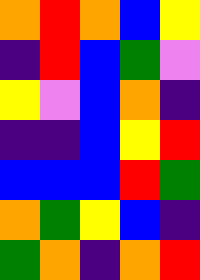[["orange", "red", "orange", "blue", "yellow"], ["indigo", "red", "blue", "green", "violet"], ["yellow", "violet", "blue", "orange", "indigo"], ["indigo", "indigo", "blue", "yellow", "red"], ["blue", "blue", "blue", "red", "green"], ["orange", "green", "yellow", "blue", "indigo"], ["green", "orange", "indigo", "orange", "red"]]